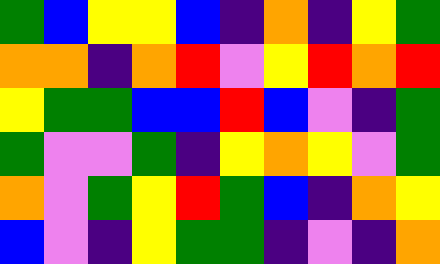[["green", "blue", "yellow", "yellow", "blue", "indigo", "orange", "indigo", "yellow", "green"], ["orange", "orange", "indigo", "orange", "red", "violet", "yellow", "red", "orange", "red"], ["yellow", "green", "green", "blue", "blue", "red", "blue", "violet", "indigo", "green"], ["green", "violet", "violet", "green", "indigo", "yellow", "orange", "yellow", "violet", "green"], ["orange", "violet", "green", "yellow", "red", "green", "blue", "indigo", "orange", "yellow"], ["blue", "violet", "indigo", "yellow", "green", "green", "indigo", "violet", "indigo", "orange"]]